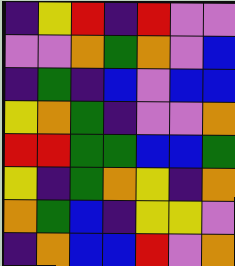[["indigo", "yellow", "red", "indigo", "red", "violet", "violet"], ["violet", "violet", "orange", "green", "orange", "violet", "blue"], ["indigo", "green", "indigo", "blue", "violet", "blue", "blue"], ["yellow", "orange", "green", "indigo", "violet", "violet", "orange"], ["red", "red", "green", "green", "blue", "blue", "green"], ["yellow", "indigo", "green", "orange", "yellow", "indigo", "orange"], ["orange", "green", "blue", "indigo", "yellow", "yellow", "violet"], ["indigo", "orange", "blue", "blue", "red", "violet", "orange"]]